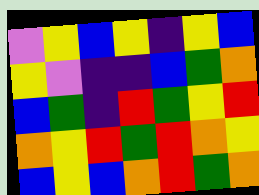[["violet", "yellow", "blue", "yellow", "indigo", "yellow", "blue"], ["yellow", "violet", "indigo", "indigo", "blue", "green", "orange"], ["blue", "green", "indigo", "red", "green", "yellow", "red"], ["orange", "yellow", "red", "green", "red", "orange", "yellow"], ["blue", "yellow", "blue", "orange", "red", "green", "orange"]]